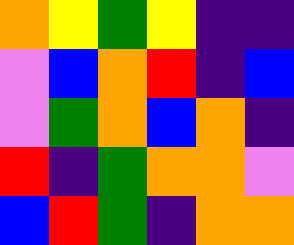[["orange", "yellow", "green", "yellow", "indigo", "indigo"], ["violet", "blue", "orange", "red", "indigo", "blue"], ["violet", "green", "orange", "blue", "orange", "indigo"], ["red", "indigo", "green", "orange", "orange", "violet"], ["blue", "red", "green", "indigo", "orange", "orange"]]